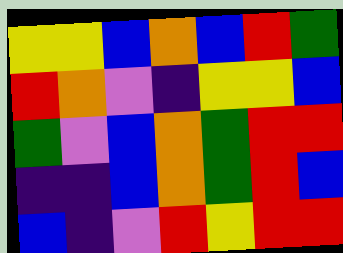[["yellow", "yellow", "blue", "orange", "blue", "red", "green"], ["red", "orange", "violet", "indigo", "yellow", "yellow", "blue"], ["green", "violet", "blue", "orange", "green", "red", "red"], ["indigo", "indigo", "blue", "orange", "green", "red", "blue"], ["blue", "indigo", "violet", "red", "yellow", "red", "red"]]